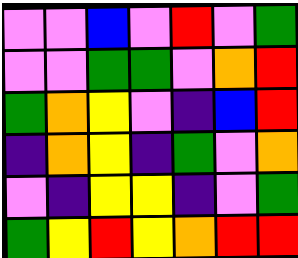[["violet", "violet", "blue", "violet", "red", "violet", "green"], ["violet", "violet", "green", "green", "violet", "orange", "red"], ["green", "orange", "yellow", "violet", "indigo", "blue", "red"], ["indigo", "orange", "yellow", "indigo", "green", "violet", "orange"], ["violet", "indigo", "yellow", "yellow", "indigo", "violet", "green"], ["green", "yellow", "red", "yellow", "orange", "red", "red"]]